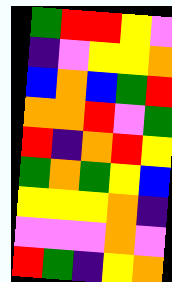[["green", "red", "red", "yellow", "violet"], ["indigo", "violet", "yellow", "yellow", "orange"], ["blue", "orange", "blue", "green", "red"], ["orange", "orange", "red", "violet", "green"], ["red", "indigo", "orange", "red", "yellow"], ["green", "orange", "green", "yellow", "blue"], ["yellow", "yellow", "yellow", "orange", "indigo"], ["violet", "violet", "violet", "orange", "violet"], ["red", "green", "indigo", "yellow", "orange"]]